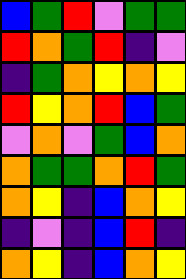[["blue", "green", "red", "violet", "green", "green"], ["red", "orange", "green", "red", "indigo", "violet"], ["indigo", "green", "orange", "yellow", "orange", "yellow"], ["red", "yellow", "orange", "red", "blue", "green"], ["violet", "orange", "violet", "green", "blue", "orange"], ["orange", "green", "green", "orange", "red", "green"], ["orange", "yellow", "indigo", "blue", "orange", "yellow"], ["indigo", "violet", "indigo", "blue", "red", "indigo"], ["orange", "yellow", "indigo", "blue", "orange", "yellow"]]